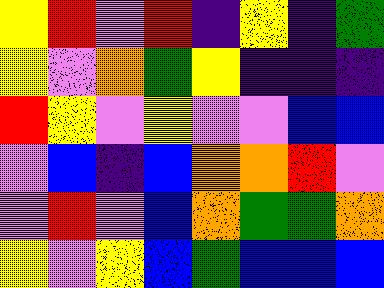[["yellow", "red", "violet", "red", "indigo", "yellow", "indigo", "green"], ["yellow", "violet", "orange", "green", "yellow", "indigo", "indigo", "indigo"], ["red", "yellow", "violet", "yellow", "violet", "violet", "blue", "blue"], ["violet", "blue", "indigo", "blue", "orange", "orange", "red", "violet"], ["violet", "red", "violet", "blue", "orange", "green", "green", "orange"], ["yellow", "violet", "yellow", "blue", "green", "blue", "blue", "blue"]]